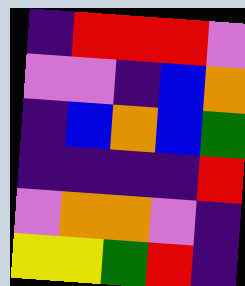[["indigo", "red", "red", "red", "violet"], ["violet", "violet", "indigo", "blue", "orange"], ["indigo", "blue", "orange", "blue", "green"], ["indigo", "indigo", "indigo", "indigo", "red"], ["violet", "orange", "orange", "violet", "indigo"], ["yellow", "yellow", "green", "red", "indigo"]]